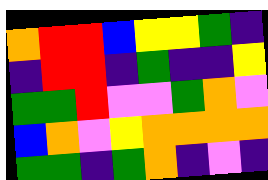[["orange", "red", "red", "blue", "yellow", "yellow", "green", "indigo"], ["indigo", "red", "red", "indigo", "green", "indigo", "indigo", "yellow"], ["green", "green", "red", "violet", "violet", "green", "orange", "violet"], ["blue", "orange", "violet", "yellow", "orange", "orange", "orange", "orange"], ["green", "green", "indigo", "green", "orange", "indigo", "violet", "indigo"]]